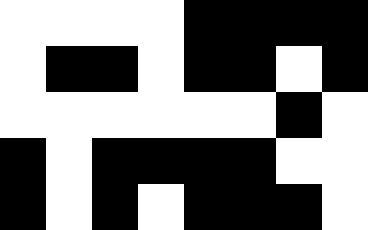[["white", "white", "white", "white", "black", "black", "black", "black"], ["white", "black", "black", "white", "black", "black", "white", "black"], ["white", "white", "white", "white", "white", "white", "black", "white"], ["black", "white", "black", "black", "black", "black", "white", "white"], ["black", "white", "black", "white", "black", "black", "black", "white"]]